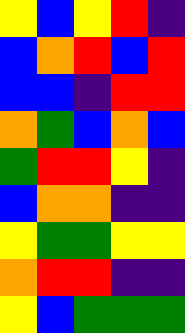[["yellow", "blue", "yellow", "red", "indigo"], ["blue", "orange", "red", "blue", "red"], ["blue", "blue", "indigo", "red", "red"], ["orange", "green", "blue", "orange", "blue"], ["green", "red", "red", "yellow", "indigo"], ["blue", "orange", "orange", "indigo", "indigo"], ["yellow", "green", "green", "yellow", "yellow"], ["orange", "red", "red", "indigo", "indigo"], ["yellow", "blue", "green", "green", "green"]]